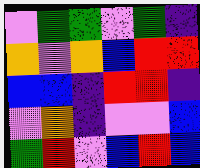[["violet", "green", "green", "violet", "green", "indigo"], ["orange", "violet", "orange", "blue", "red", "red"], ["blue", "blue", "indigo", "red", "red", "indigo"], ["violet", "orange", "indigo", "violet", "violet", "blue"], ["green", "red", "violet", "blue", "red", "blue"]]